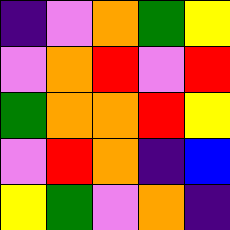[["indigo", "violet", "orange", "green", "yellow"], ["violet", "orange", "red", "violet", "red"], ["green", "orange", "orange", "red", "yellow"], ["violet", "red", "orange", "indigo", "blue"], ["yellow", "green", "violet", "orange", "indigo"]]